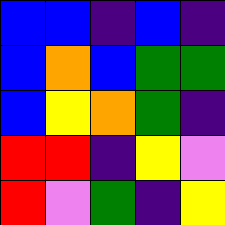[["blue", "blue", "indigo", "blue", "indigo"], ["blue", "orange", "blue", "green", "green"], ["blue", "yellow", "orange", "green", "indigo"], ["red", "red", "indigo", "yellow", "violet"], ["red", "violet", "green", "indigo", "yellow"]]